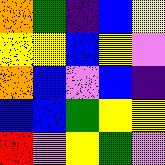[["orange", "green", "indigo", "blue", "yellow"], ["yellow", "yellow", "blue", "yellow", "violet"], ["orange", "blue", "violet", "blue", "indigo"], ["blue", "blue", "green", "yellow", "yellow"], ["red", "violet", "yellow", "green", "violet"]]